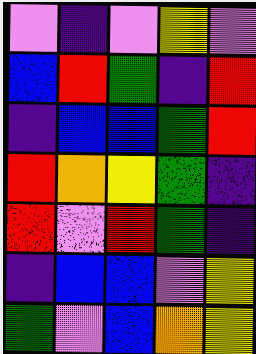[["violet", "indigo", "violet", "yellow", "violet"], ["blue", "red", "green", "indigo", "red"], ["indigo", "blue", "blue", "green", "red"], ["red", "orange", "yellow", "green", "indigo"], ["red", "violet", "red", "green", "indigo"], ["indigo", "blue", "blue", "violet", "yellow"], ["green", "violet", "blue", "orange", "yellow"]]